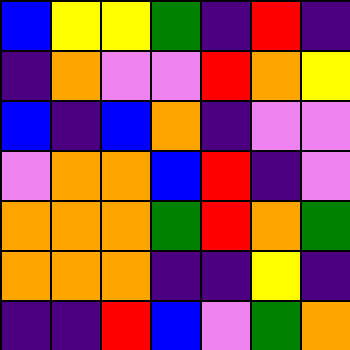[["blue", "yellow", "yellow", "green", "indigo", "red", "indigo"], ["indigo", "orange", "violet", "violet", "red", "orange", "yellow"], ["blue", "indigo", "blue", "orange", "indigo", "violet", "violet"], ["violet", "orange", "orange", "blue", "red", "indigo", "violet"], ["orange", "orange", "orange", "green", "red", "orange", "green"], ["orange", "orange", "orange", "indigo", "indigo", "yellow", "indigo"], ["indigo", "indigo", "red", "blue", "violet", "green", "orange"]]